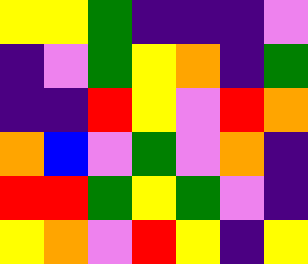[["yellow", "yellow", "green", "indigo", "indigo", "indigo", "violet"], ["indigo", "violet", "green", "yellow", "orange", "indigo", "green"], ["indigo", "indigo", "red", "yellow", "violet", "red", "orange"], ["orange", "blue", "violet", "green", "violet", "orange", "indigo"], ["red", "red", "green", "yellow", "green", "violet", "indigo"], ["yellow", "orange", "violet", "red", "yellow", "indigo", "yellow"]]